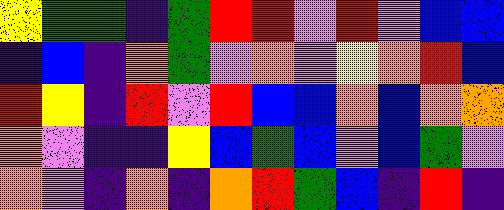[["yellow", "green", "green", "indigo", "green", "red", "red", "violet", "red", "violet", "blue", "blue"], ["indigo", "blue", "indigo", "orange", "green", "violet", "orange", "violet", "yellow", "orange", "red", "blue"], ["red", "yellow", "indigo", "red", "violet", "red", "blue", "blue", "orange", "blue", "orange", "orange"], ["orange", "violet", "indigo", "indigo", "yellow", "blue", "green", "blue", "violet", "blue", "green", "violet"], ["orange", "violet", "indigo", "orange", "indigo", "orange", "red", "green", "blue", "indigo", "red", "indigo"]]